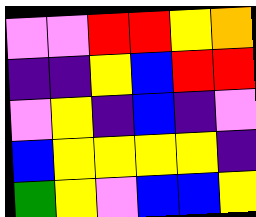[["violet", "violet", "red", "red", "yellow", "orange"], ["indigo", "indigo", "yellow", "blue", "red", "red"], ["violet", "yellow", "indigo", "blue", "indigo", "violet"], ["blue", "yellow", "yellow", "yellow", "yellow", "indigo"], ["green", "yellow", "violet", "blue", "blue", "yellow"]]